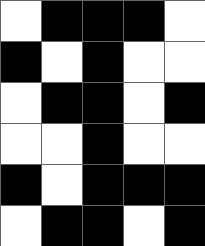[["white", "black", "black", "black", "white"], ["black", "white", "black", "white", "white"], ["white", "black", "black", "white", "black"], ["white", "white", "black", "white", "white"], ["black", "white", "black", "black", "black"], ["white", "black", "black", "white", "black"]]